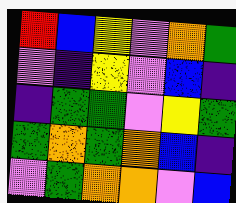[["red", "blue", "yellow", "violet", "orange", "green"], ["violet", "indigo", "yellow", "violet", "blue", "indigo"], ["indigo", "green", "green", "violet", "yellow", "green"], ["green", "orange", "green", "orange", "blue", "indigo"], ["violet", "green", "orange", "orange", "violet", "blue"]]